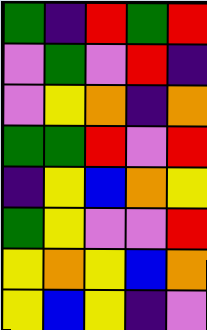[["green", "indigo", "red", "green", "red"], ["violet", "green", "violet", "red", "indigo"], ["violet", "yellow", "orange", "indigo", "orange"], ["green", "green", "red", "violet", "red"], ["indigo", "yellow", "blue", "orange", "yellow"], ["green", "yellow", "violet", "violet", "red"], ["yellow", "orange", "yellow", "blue", "orange"], ["yellow", "blue", "yellow", "indigo", "violet"]]